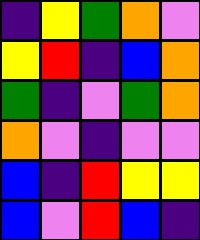[["indigo", "yellow", "green", "orange", "violet"], ["yellow", "red", "indigo", "blue", "orange"], ["green", "indigo", "violet", "green", "orange"], ["orange", "violet", "indigo", "violet", "violet"], ["blue", "indigo", "red", "yellow", "yellow"], ["blue", "violet", "red", "blue", "indigo"]]